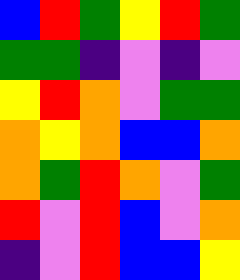[["blue", "red", "green", "yellow", "red", "green"], ["green", "green", "indigo", "violet", "indigo", "violet"], ["yellow", "red", "orange", "violet", "green", "green"], ["orange", "yellow", "orange", "blue", "blue", "orange"], ["orange", "green", "red", "orange", "violet", "green"], ["red", "violet", "red", "blue", "violet", "orange"], ["indigo", "violet", "red", "blue", "blue", "yellow"]]